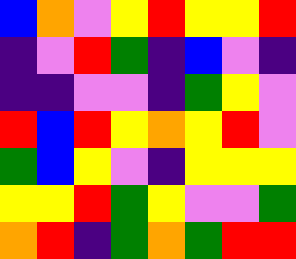[["blue", "orange", "violet", "yellow", "red", "yellow", "yellow", "red"], ["indigo", "violet", "red", "green", "indigo", "blue", "violet", "indigo"], ["indigo", "indigo", "violet", "violet", "indigo", "green", "yellow", "violet"], ["red", "blue", "red", "yellow", "orange", "yellow", "red", "violet"], ["green", "blue", "yellow", "violet", "indigo", "yellow", "yellow", "yellow"], ["yellow", "yellow", "red", "green", "yellow", "violet", "violet", "green"], ["orange", "red", "indigo", "green", "orange", "green", "red", "red"]]